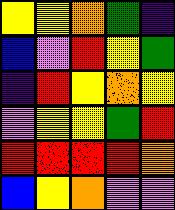[["yellow", "yellow", "orange", "green", "indigo"], ["blue", "violet", "red", "yellow", "green"], ["indigo", "red", "yellow", "orange", "yellow"], ["violet", "yellow", "yellow", "green", "red"], ["red", "red", "red", "red", "orange"], ["blue", "yellow", "orange", "violet", "violet"]]